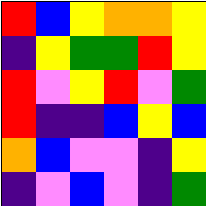[["red", "blue", "yellow", "orange", "orange", "yellow"], ["indigo", "yellow", "green", "green", "red", "yellow"], ["red", "violet", "yellow", "red", "violet", "green"], ["red", "indigo", "indigo", "blue", "yellow", "blue"], ["orange", "blue", "violet", "violet", "indigo", "yellow"], ["indigo", "violet", "blue", "violet", "indigo", "green"]]